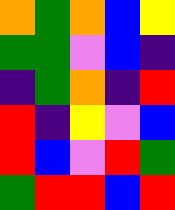[["orange", "green", "orange", "blue", "yellow"], ["green", "green", "violet", "blue", "indigo"], ["indigo", "green", "orange", "indigo", "red"], ["red", "indigo", "yellow", "violet", "blue"], ["red", "blue", "violet", "red", "green"], ["green", "red", "red", "blue", "red"]]